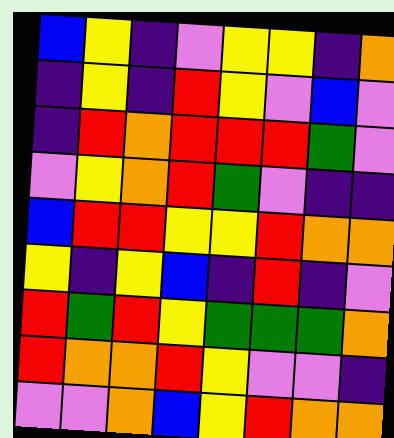[["blue", "yellow", "indigo", "violet", "yellow", "yellow", "indigo", "orange"], ["indigo", "yellow", "indigo", "red", "yellow", "violet", "blue", "violet"], ["indigo", "red", "orange", "red", "red", "red", "green", "violet"], ["violet", "yellow", "orange", "red", "green", "violet", "indigo", "indigo"], ["blue", "red", "red", "yellow", "yellow", "red", "orange", "orange"], ["yellow", "indigo", "yellow", "blue", "indigo", "red", "indigo", "violet"], ["red", "green", "red", "yellow", "green", "green", "green", "orange"], ["red", "orange", "orange", "red", "yellow", "violet", "violet", "indigo"], ["violet", "violet", "orange", "blue", "yellow", "red", "orange", "orange"]]